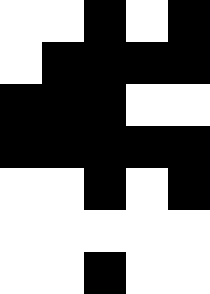[["white", "white", "black", "white", "black"], ["white", "black", "black", "black", "black"], ["black", "black", "black", "white", "white"], ["black", "black", "black", "black", "black"], ["white", "white", "black", "white", "black"], ["white", "white", "white", "white", "white"], ["white", "white", "black", "white", "white"]]